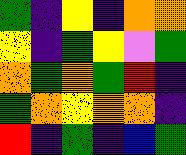[["green", "indigo", "yellow", "indigo", "orange", "orange"], ["yellow", "indigo", "green", "yellow", "violet", "green"], ["orange", "green", "orange", "green", "red", "indigo"], ["green", "orange", "yellow", "orange", "orange", "indigo"], ["red", "indigo", "green", "indigo", "blue", "green"]]